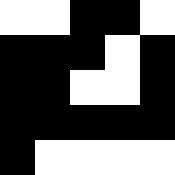[["white", "white", "black", "black", "white"], ["black", "black", "black", "white", "black"], ["black", "black", "white", "white", "black"], ["black", "black", "black", "black", "black"], ["black", "white", "white", "white", "white"]]